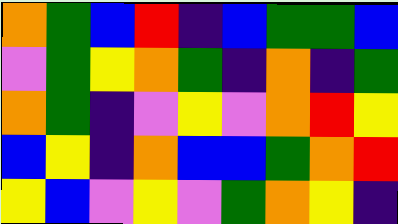[["orange", "green", "blue", "red", "indigo", "blue", "green", "green", "blue"], ["violet", "green", "yellow", "orange", "green", "indigo", "orange", "indigo", "green"], ["orange", "green", "indigo", "violet", "yellow", "violet", "orange", "red", "yellow"], ["blue", "yellow", "indigo", "orange", "blue", "blue", "green", "orange", "red"], ["yellow", "blue", "violet", "yellow", "violet", "green", "orange", "yellow", "indigo"]]